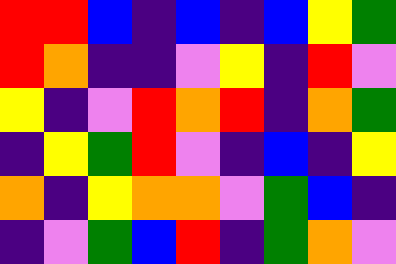[["red", "red", "blue", "indigo", "blue", "indigo", "blue", "yellow", "green"], ["red", "orange", "indigo", "indigo", "violet", "yellow", "indigo", "red", "violet"], ["yellow", "indigo", "violet", "red", "orange", "red", "indigo", "orange", "green"], ["indigo", "yellow", "green", "red", "violet", "indigo", "blue", "indigo", "yellow"], ["orange", "indigo", "yellow", "orange", "orange", "violet", "green", "blue", "indigo"], ["indigo", "violet", "green", "blue", "red", "indigo", "green", "orange", "violet"]]